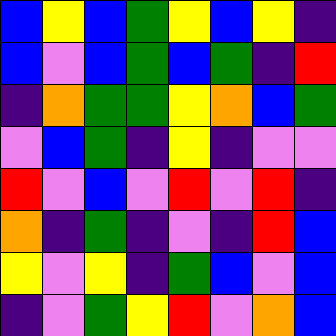[["blue", "yellow", "blue", "green", "yellow", "blue", "yellow", "indigo"], ["blue", "violet", "blue", "green", "blue", "green", "indigo", "red"], ["indigo", "orange", "green", "green", "yellow", "orange", "blue", "green"], ["violet", "blue", "green", "indigo", "yellow", "indigo", "violet", "violet"], ["red", "violet", "blue", "violet", "red", "violet", "red", "indigo"], ["orange", "indigo", "green", "indigo", "violet", "indigo", "red", "blue"], ["yellow", "violet", "yellow", "indigo", "green", "blue", "violet", "blue"], ["indigo", "violet", "green", "yellow", "red", "violet", "orange", "blue"]]